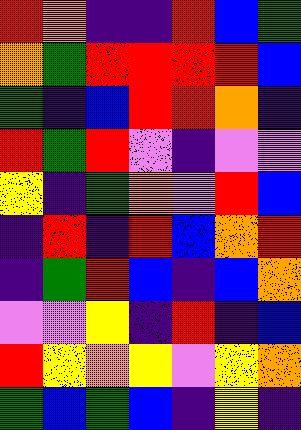[["red", "orange", "indigo", "indigo", "red", "blue", "green"], ["orange", "green", "red", "red", "red", "red", "blue"], ["green", "indigo", "blue", "red", "red", "orange", "indigo"], ["red", "green", "red", "violet", "indigo", "violet", "violet"], ["yellow", "indigo", "green", "orange", "violet", "red", "blue"], ["indigo", "red", "indigo", "red", "blue", "orange", "red"], ["indigo", "green", "red", "blue", "indigo", "blue", "orange"], ["violet", "violet", "yellow", "indigo", "red", "indigo", "blue"], ["red", "yellow", "orange", "yellow", "violet", "yellow", "orange"], ["green", "blue", "green", "blue", "indigo", "yellow", "indigo"]]